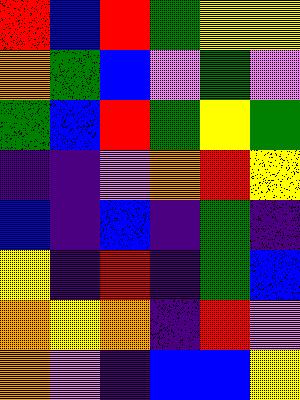[["red", "blue", "red", "green", "yellow", "yellow"], ["orange", "green", "blue", "violet", "green", "violet"], ["green", "blue", "red", "green", "yellow", "green"], ["indigo", "indigo", "violet", "orange", "red", "yellow"], ["blue", "indigo", "blue", "indigo", "green", "indigo"], ["yellow", "indigo", "red", "indigo", "green", "blue"], ["orange", "yellow", "orange", "indigo", "red", "violet"], ["orange", "violet", "indigo", "blue", "blue", "yellow"]]